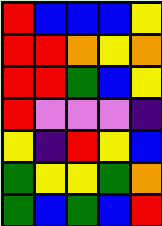[["red", "blue", "blue", "blue", "yellow"], ["red", "red", "orange", "yellow", "orange"], ["red", "red", "green", "blue", "yellow"], ["red", "violet", "violet", "violet", "indigo"], ["yellow", "indigo", "red", "yellow", "blue"], ["green", "yellow", "yellow", "green", "orange"], ["green", "blue", "green", "blue", "red"]]